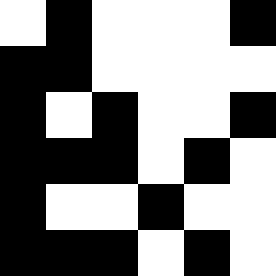[["white", "black", "white", "white", "white", "black"], ["black", "black", "white", "white", "white", "white"], ["black", "white", "black", "white", "white", "black"], ["black", "black", "black", "white", "black", "white"], ["black", "white", "white", "black", "white", "white"], ["black", "black", "black", "white", "black", "white"]]